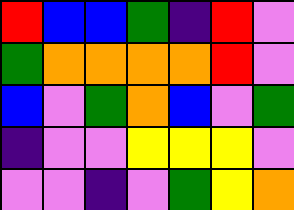[["red", "blue", "blue", "green", "indigo", "red", "violet"], ["green", "orange", "orange", "orange", "orange", "red", "violet"], ["blue", "violet", "green", "orange", "blue", "violet", "green"], ["indigo", "violet", "violet", "yellow", "yellow", "yellow", "violet"], ["violet", "violet", "indigo", "violet", "green", "yellow", "orange"]]